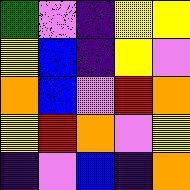[["green", "violet", "indigo", "yellow", "yellow"], ["yellow", "blue", "indigo", "yellow", "violet"], ["orange", "blue", "violet", "red", "orange"], ["yellow", "red", "orange", "violet", "yellow"], ["indigo", "violet", "blue", "indigo", "orange"]]